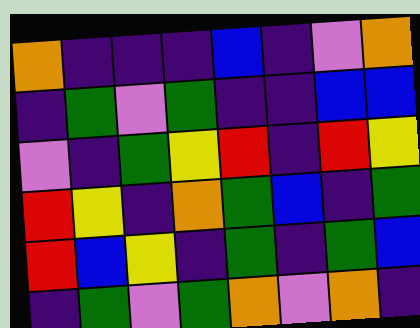[["orange", "indigo", "indigo", "indigo", "blue", "indigo", "violet", "orange"], ["indigo", "green", "violet", "green", "indigo", "indigo", "blue", "blue"], ["violet", "indigo", "green", "yellow", "red", "indigo", "red", "yellow"], ["red", "yellow", "indigo", "orange", "green", "blue", "indigo", "green"], ["red", "blue", "yellow", "indigo", "green", "indigo", "green", "blue"], ["indigo", "green", "violet", "green", "orange", "violet", "orange", "indigo"]]